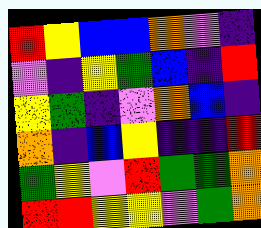[["red", "yellow", "blue", "blue", "orange", "violet", "indigo"], ["violet", "indigo", "yellow", "green", "blue", "indigo", "red"], ["yellow", "green", "indigo", "violet", "orange", "blue", "indigo"], ["orange", "indigo", "blue", "yellow", "indigo", "indigo", "red"], ["green", "yellow", "violet", "red", "green", "green", "orange"], ["red", "red", "yellow", "yellow", "violet", "green", "orange"]]